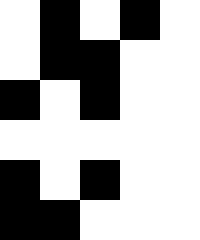[["white", "black", "white", "black", "white"], ["white", "black", "black", "white", "white"], ["black", "white", "black", "white", "white"], ["white", "white", "white", "white", "white"], ["black", "white", "black", "white", "white"], ["black", "black", "white", "white", "white"]]